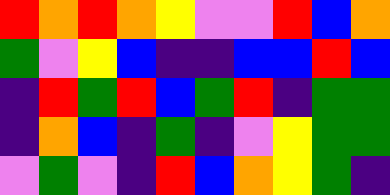[["red", "orange", "red", "orange", "yellow", "violet", "violet", "red", "blue", "orange"], ["green", "violet", "yellow", "blue", "indigo", "indigo", "blue", "blue", "red", "blue"], ["indigo", "red", "green", "red", "blue", "green", "red", "indigo", "green", "green"], ["indigo", "orange", "blue", "indigo", "green", "indigo", "violet", "yellow", "green", "green"], ["violet", "green", "violet", "indigo", "red", "blue", "orange", "yellow", "green", "indigo"]]